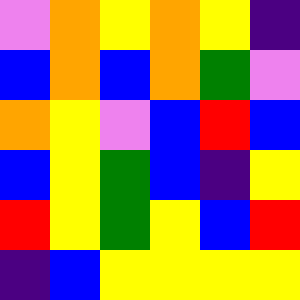[["violet", "orange", "yellow", "orange", "yellow", "indigo"], ["blue", "orange", "blue", "orange", "green", "violet"], ["orange", "yellow", "violet", "blue", "red", "blue"], ["blue", "yellow", "green", "blue", "indigo", "yellow"], ["red", "yellow", "green", "yellow", "blue", "red"], ["indigo", "blue", "yellow", "yellow", "yellow", "yellow"]]